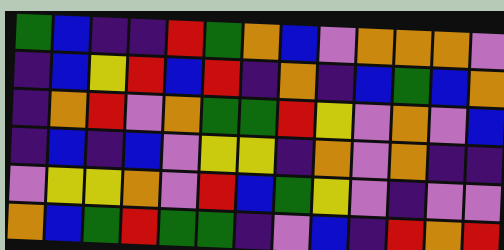[["green", "blue", "indigo", "indigo", "red", "green", "orange", "blue", "violet", "orange", "orange", "orange", "violet"], ["indigo", "blue", "yellow", "red", "blue", "red", "indigo", "orange", "indigo", "blue", "green", "blue", "orange"], ["indigo", "orange", "red", "violet", "orange", "green", "green", "red", "yellow", "violet", "orange", "violet", "blue"], ["indigo", "blue", "indigo", "blue", "violet", "yellow", "yellow", "indigo", "orange", "violet", "orange", "indigo", "indigo"], ["violet", "yellow", "yellow", "orange", "violet", "red", "blue", "green", "yellow", "violet", "indigo", "violet", "violet"], ["orange", "blue", "green", "red", "green", "green", "indigo", "violet", "blue", "indigo", "red", "orange", "red"]]